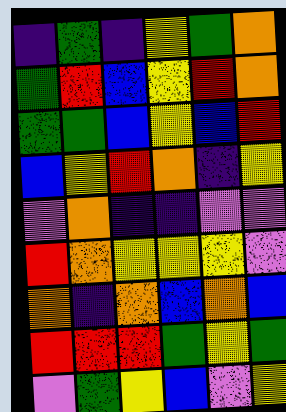[["indigo", "green", "indigo", "yellow", "green", "orange"], ["green", "red", "blue", "yellow", "red", "orange"], ["green", "green", "blue", "yellow", "blue", "red"], ["blue", "yellow", "red", "orange", "indigo", "yellow"], ["violet", "orange", "indigo", "indigo", "violet", "violet"], ["red", "orange", "yellow", "yellow", "yellow", "violet"], ["orange", "indigo", "orange", "blue", "orange", "blue"], ["red", "red", "red", "green", "yellow", "green"], ["violet", "green", "yellow", "blue", "violet", "yellow"]]